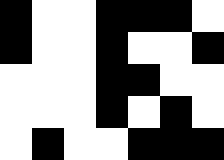[["black", "white", "white", "black", "black", "black", "white"], ["black", "white", "white", "black", "white", "white", "black"], ["white", "white", "white", "black", "black", "white", "white"], ["white", "white", "white", "black", "white", "black", "white"], ["white", "black", "white", "white", "black", "black", "black"]]